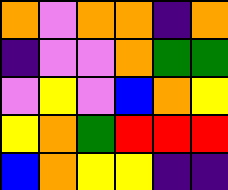[["orange", "violet", "orange", "orange", "indigo", "orange"], ["indigo", "violet", "violet", "orange", "green", "green"], ["violet", "yellow", "violet", "blue", "orange", "yellow"], ["yellow", "orange", "green", "red", "red", "red"], ["blue", "orange", "yellow", "yellow", "indigo", "indigo"]]